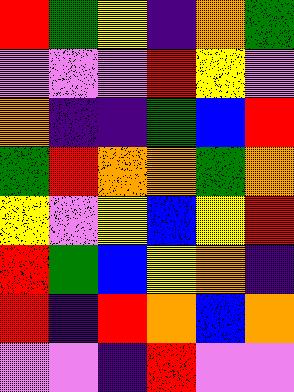[["red", "green", "yellow", "indigo", "orange", "green"], ["violet", "violet", "violet", "red", "yellow", "violet"], ["orange", "indigo", "indigo", "green", "blue", "red"], ["green", "red", "orange", "orange", "green", "orange"], ["yellow", "violet", "yellow", "blue", "yellow", "red"], ["red", "green", "blue", "yellow", "orange", "indigo"], ["red", "indigo", "red", "orange", "blue", "orange"], ["violet", "violet", "indigo", "red", "violet", "violet"]]